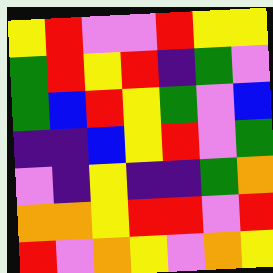[["yellow", "red", "violet", "violet", "red", "yellow", "yellow"], ["green", "red", "yellow", "red", "indigo", "green", "violet"], ["green", "blue", "red", "yellow", "green", "violet", "blue"], ["indigo", "indigo", "blue", "yellow", "red", "violet", "green"], ["violet", "indigo", "yellow", "indigo", "indigo", "green", "orange"], ["orange", "orange", "yellow", "red", "red", "violet", "red"], ["red", "violet", "orange", "yellow", "violet", "orange", "yellow"]]